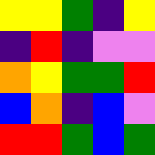[["yellow", "yellow", "green", "indigo", "yellow"], ["indigo", "red", "indigo", "violet", "violet"], ["orange", "yellow", "green", "green", "red"], ["blue", "orange", "indigo", "blue", "violet"], ["red", "red", "green", "blue", "green"]]